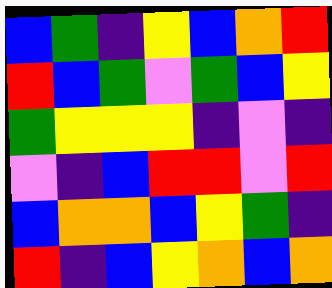[["blue", "green", "indigo", "yellow", "blue", "orange", "red"], ["red", "blue", "green", "violet", "green", "blue", "yellow"], ["green", "yellow", "yellow", "yellow", "indigo", "violet", "indigo"], ["violet", "indigo", "blue", "red", "red", "violet", "red"], ["blue", "orange", "orange", "blue", "yellow", "green", "indigo"], ["red", "indigo", "blue", "yellow", "orange", "blue", "orange"]]